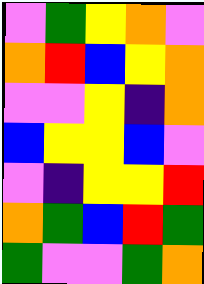[["violet", "green", "yellow", "orange", "violet"], ["orange", "red", "blue", "yellow", "orange"], ["violet", "violet", "yellow", "indigo", "orange"], ["blue", "yellow", "yellow", "blue", "violet"], ["violet", "indigo", "yellow", "yellow", "red"], ["orange", "green", "blue", "red", "green"], ["green", "violet", "violet", "green", "orange"]]